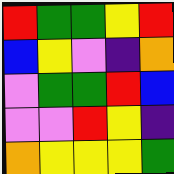[["red", "green", "green", "yellow", "red"], ["blue", "yellow", "violet", "indigo", "orange"], ["violet", "green", "green", "red", "blue"], ["violet", "violet", "red", "yellow", "indigo"], ["orange", "yellow", "yellow", "yellow", "green"]]